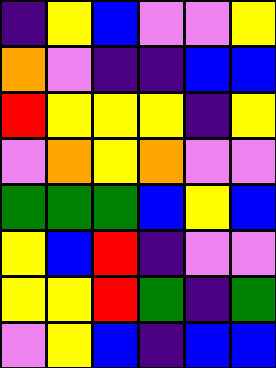[["indigo", "yellow", "blue", "violet", "violet", "yellow"], ["orange", "violet", "indigo", "indigo", "blue", "blue"], ["red", "yellow", "yellow", "yellow", "indigo", "yellow"], ["violet", "orange", "yellow", "orange", "violet", "violet"], ["green", "green", "green", "blue", "yellow", "blue"], ["yellow", "blue", "red", "indigo", "violet", "violet"], ["yellow", "yellow", "red", "green", "indigo", "green"], ["violet", "yellow", "blue", "indigo", "blue", "blue"]]